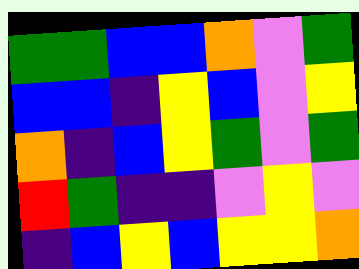[["green", "green", "blue", "blue", "orange", "violet", "green"], ["blue", "blue", "indigo", "yellow", "blue", "violet", "yellow"], ["orange", "indigo", "blue", "yellow", "green", "violet", "green"], ["red", "green", "indigo", "indigo", "violet", "yellow", "violet"], ["indigo", "blue", "yellow", "blue", "yellow", "yellow", "orange"]]